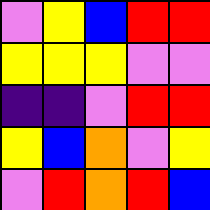[["violet", "yellow", "blue", "red", "red"], ["yellow", "yellow", "yellow", "violet", "violet"], ["indigo", "indigo", "violet", "red", "red"], ["yellow", "blue", "orange", "violet", "yellow"], ["violet", "red", "orange", "red", "blue"]]